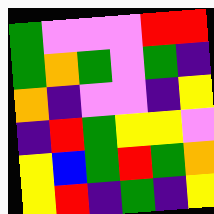[["green", "violet", "violet", "violet", "red", "red"], ["green", "orange", "green", "violet", "green", "indigo"], ["orange", "indigo", "violet", "violet", "indigo", "yellow"], ["indigo", "red", "green", "yellow", "yellow", "violet"], ["yellow", "blue", "green", "red", "green", "orange"], ["yellow", "red", "indigo", "green", "indigo", "yellow"]]